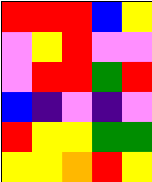[["red", "red", "red", "blue", "yellow"], ["violet", "yellow", "red", "violet", "violet"], ["violet", "red", "red", "green", "red"], ["blue", "indigo", "violet", "indigo", "violet"], ["red", "yellow", "yellow", "green", "green"], ["yellow", "yellow", "orange", "red", "yellow"]]